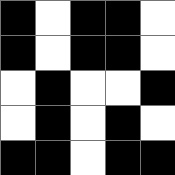[["black", "white", "black", "black", "white"], ["black", "white", "black", "black", "white"], ["white", "black", "white", "white", "black"], ["white", "black", "white", "black", "white"], ["black", "black", "white", "black", "black"]]